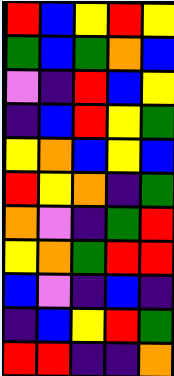[["red", "blue", "yellow", "red", "yellow"], ["green", "blue", "green", "orange", "blue"], ["violet", "indigo", "red", "blue", "yellow"], ["indigo", "blue", "red", "yellow", "green"], ["yellow", "orange", "blue", "yellow", "blue"], ["red", "yellow", "orange", "indigo", "green"], ["orange", "violet", "indigo", "green", "red"], ["yellow", "orange", "green", "red", "red"], ["blue", "violet", "indigo", "blue", "indigo"], ["indigo", "blue", "yellow", "red", "green"], ["red", "red", "indigo", "indigo", "orange"]]